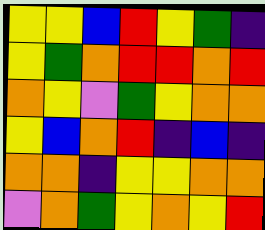[["yellow", "yellow", "blue", "red", "yellow", "green", "indigo"], ["yellow", "green", "orange", "red", "red", "orange", "red"], ["orange", "yellow", "violet", "green", "yellow", "orange", "orange"], ["yellow", "blue", "orange", "red", "indigo", "blue", "indigo"], ["orange", "orange", "indigo", "yellow", "yellow", "orange", "orange"], ["violet", "orange", "green", "yellow", "orange", "yellow", "red"]]